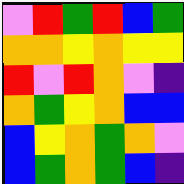[["violet", "red", "green", "red", "blue", "green"], ["orange", "orange", "yellow", "orange", "yellow", "yellow"], ["red", "violet", "red", "orange", "violet", "indigo"], ["orange", "green", "yellow", "orange", "blue", "blue"], ["blue", "yellow", "orange", "green", "orange", "violet"], ["blue", "green", "orange", "green", "blue", "indigo"]]